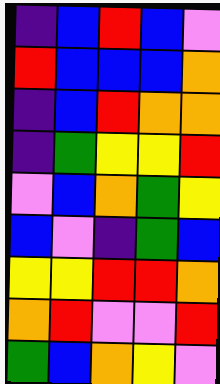[["indigo", "blue", "red", "blue", "violet"], ["red", "blue", "blue", "blue", "orange"], ["indigo", "blue", "red", "orange", "orange"], ["indigo", "green", "yellow", "yellow", "red"], ["violet", "blue", "orange", "green", "yellow"], ["blue", "violet", "indigo", "green", "blue"], ["yellow", "yellow", "red", "red", "orange"], ["orange", "red", "violet", "violet", "red"], ["green", "blue", "orange", "yellow", "violet"]]